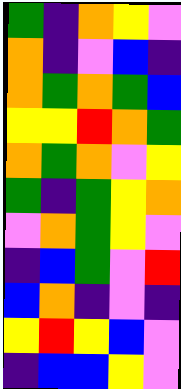[["green", "indigo", "orange", "yellow", "violet"], ["orange", "indigo", "violet", "blue", "indigo"], ["orange", "green", "orange", "green", "blue"], ["yellow", "yellow", "red", "orange", "green"], ["orange", "green", "orange", "violet", "yellow"], ["green", "indigo", "green", "yellow", "orange"], ["violet", "orange", "green", "yellow", "violet"], ["indigo", "blue", "green", "violet", "red"], ["blue", "orange", "indigo", "violet", "indigo"], ["yellow", "red", "yellow", "blue", "violet"], ["indigo", "blue", "blue", "yellow", "violet"]]